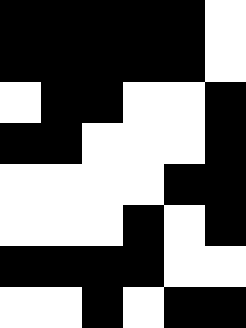[["black", "black", "black", "black", "black", "white"], ["black", "black", "black", "black", "black", "white"], ["white", "black", "black", "white", "white", "black"], ["black", "black", "white", "white", "white", "black"], ["white", "white", "white", "white", "black", "black"], ["white", "white", "white", "black", "white", "black"], ["black", "black", "black", "black", "white", "white"], ["white", "white", "black", "white", "black", "black"]]